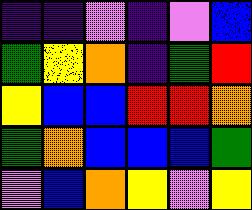[["indigo", "indigo", "violet", "indigo", "violet", "blue"], ["green", "yellow", "orange", "indigo", "green", "red"], ["yellow", "blue", "blue", "red", "red", "orange"], ["green", "orange", "blue", "blue", "blue", "green"], ["violet", "blue", "orange", "yellow", "violet", "yellow"]]